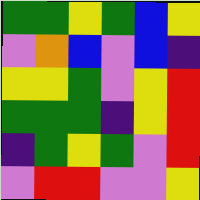[["green", "green", "yellow", "green", "blue", "yellow"], ["violet", "orange", "blue", "violet", "blue", "indigo"], ["yellow", "yellow", "green", "violet", "yellow", "red"], ["green", "green", "green", "indigo", "yellow", "red"], ["indigo", "green", "yellow", "green", "violet", "red"], ["violet", "red", "red", "violet", "violet", "yellow"]]